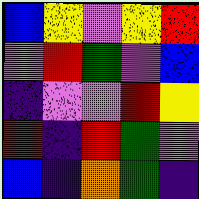[["blue", "yellow", "violet", "yellow", "red"], ["violet", "red", "green", "violet", "blue"], ["indigo", "violet", "violet", "red", "yellow"], ["red", "indigo", "red", "green", "violet"], ["blue", "indigo", "orange", "green", "indigo"]]